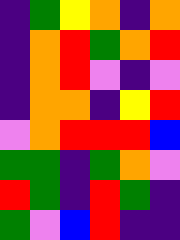[["indigo", "green", "yellow", "orange", "indigo", "orange"], ["indigo", "orange", "red", "green", "orange", "red"], ["indigo", "orange", "red", "violet", "indigo", "violet"], ["indigo", "orange", "orange", "indigo", "yellow", "red"], ["violet", "orange", "red", "red", "red", "blue"], ["green", "green", "indigo", "green", "orange", "violet"], ["red", "green", "indigo", "red", "green", "indigo"], ["green", "violet", "blue", "red", "indigo", "indigo"]]